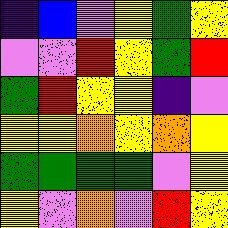[["indigo", "blue", "violet", "yellow", "green", "yellow"], ["violet", "violet", "red", "yellow", "green", "red"], ["green", "red", "yellow", "yellow", "indigo", "violet"], ["yellow", "yellow", "orange", "yellow", "orange", "yellow"], ["green", "green", "green", "green", "violet", "yellow"], ["yellow", "violet", "orange", "violet", "red", "yellow"]]